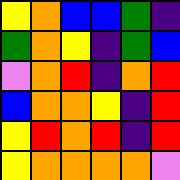[["yellow", "orange", "blue", "blue", "green", "indigo"], ["green", "orange", "yellow", "indigo", "green", "blue"], ["violet", "orange", "red", "indigo", "orange", "red"], ["blue", "orange", "orange", "yellow", "indigo", "red"], ["yellow", "red", "orange", "red", "indigo", "red"], ["yellow", "orange", "orange", "orange", "orange", "violet"]]